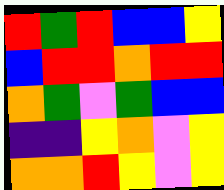[["red", "green", "red", "blue", "blue", "yellow"], ["blue", "red", "red", "orange", "red", "red"], ["orange", "green", "violet", "green", "blue", "blue"], ["indigo", "indigo", "yellow", "orange", "violet", "yellow"], ["orange", "orange", "red", "yellow", "violet", "yellow"]]